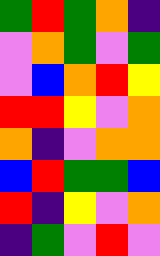[["green", "red", "green", "orange", "indigo"], ["violet", "orange", "green", "violet", "green"], ["violet", "blue", "orange", "red", "yellow"], ["red", "red", "yellow", "violet", "orange"], ["orange", "indigo", "violet", "orange", "orange"], ["blue", "red", "green", "green", "blue"], ["red", "indigo", "yellow", "violet", "orange"], ["indigo", "green", "violet", "red", "violet"]]